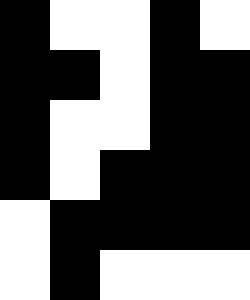[["black", "white", "white", "black", "white"], ["black", "black", "white", "black", "black"], ["black", "white", "white", "black", "black"], ["black", "white", "black", "black", "black"], ["white", "black", "black", "black", "black"], ["white", "black", "white", "white", "white"]]